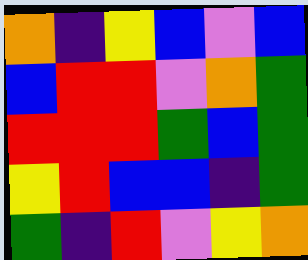[["orange", "indigo", "yellow", "blue", "violet", "blue"], ["blue", "red", "red", "violet", "orange", "green"], ["red", "red", "red", "green", "blue", "green"], ["yellow", "red", "blue", "blue", "indigo", "green"], ["green", "indigo", "red", "violet", "yellow", "orange"]]